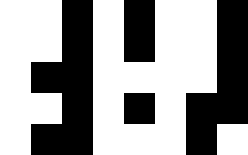[["white", "white", "black", "white", "black", "white", "white", "black"], ["white", "white", "black", "white", "black", "white", "white", "black"], ["white", "black", "black", "white", "white", "white", "white", "black"], ["white", "white", "black", "white", "black", "white", "black", "black"], ["white", "black", "black", "white", "white", "white", "black", "white"]]